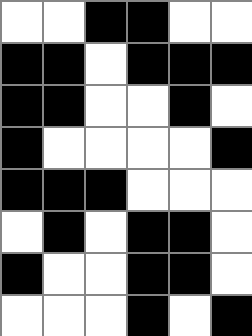[["white", "white", "black", "black", "white", "white"], ["black", "black", "white", "black", "black", "black"], ["black", "black", "white", "white", "black", "white"], ["black", "white", "white", "white", "white", "black"], ["black", "black", "black", "white", "white", "white"], ["white", "black", "white", "black", "black", "white"], ["black", "white", "white", "black", "black", "white"], ["white", "white", "white", "black", "white", "black"]]